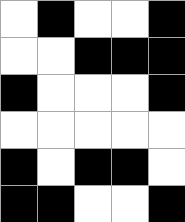[["white", "black", "white", "white", "black"], ["white", "white", "black", "black", "black"], ["black", "white", "white", "white", "black"], ["white", "white", "white", "white", "white"], ["black", "white", "black", "black", "white"], ["black", "black", "white", "white", "black"]]